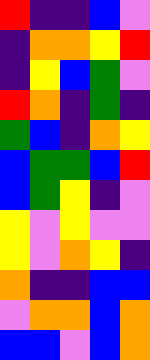[["red", "indigo", "indigo", "blue", "violet"], ["indigo", "orange", "orange", "yellow", "red"], ["indigo", "yellow", "blue", "green", "violet"], ["red", "orange", "indigo", "green", "indigo"], ["green", "blue", "indigo", "orange", "yellow"], ["blue", "green", "green", "blue", "red"], ["blue", "green", "yellow", "indigo", "violet"], ["yellow", "violet", "yellow", "violet", "violet"], ["yellow", "violet", "orange", "yellow", "indigo"], ["orange", "indigo", "indigo", "blue", "blue"], ["violet", "orange", "orange", "blue", "orange"], ["blue", "blue", "violet", "blue", "orange"]]